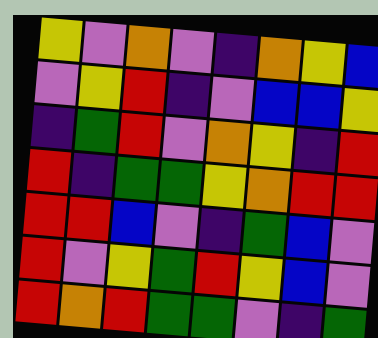[["yellow", "violet", "orange", "violet", "indigo", "orange", "yellow", "blue"], ["violet", "yellow", "red", "indigo", "violet", "blue", "blue", "yellow"], ["indigo", "green", "red", "violet", "orange", "yellow", "indigo", "red"], ["red", "indigo", "green", "green", "yellow", "orange", "red", "red"], ["red", "red", "blue", "violet", "indigo", "green", "blue", "violet"], ["red", "violet", "yellow", "green", "red", "yellow", "blue", "violet"], ["red", "orange", "red", "green", "green", "violet", "indigo", "green"]]